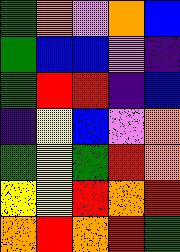[["green", "orange", "violet", "orange", "blue"], ["green", "blue", "blue", "violet", "indigo"], ["green", "red", "red", "indigo", "blue"], ["indigo", "yellow", "blue", "violet", "orange"], ["green", "yellow", "green", "red", "orange"], ["yellow", "yellow", "red", "orange", "red"], ["orange", "red", "orange", "red", "green"]]